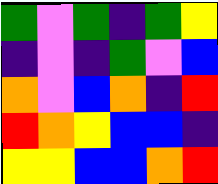[["green", "violet", "green", "indigo", "green", "yellow"], ["indigo", "violet", "indigo", "green", "violet", "blue"], ["orange", "violet", "blue", "orange", "indigo", "red"], ["red", "orange", "yellow", "blue", "blue", "indigo"], ["yellow", "yellow", "blue", "blue", "orange", "red"]]